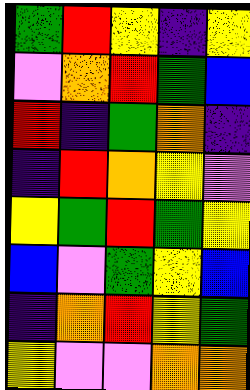[["green", "red", "yellow", "indigo", "yellow"], ["violet", "orange", "red", "green", "blue"], ["red", "indigo", "green", "orange", "indigo"], ["indigo", "red", "orange", "yellow", "violet"], ["yellow", "green", "red", "green", "yellow"], ["blue", "violet", "green", "yellow", "blue"], ["indigo", "orange", "red", "yellow", "green"], ["yellow", "violet", "violet", "orange", "orange"]]